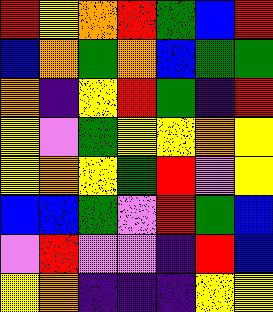[["red", "yellow", "orange", "red", "green", "blue", "red"], ["blue", "orange", "green", "orange", "blue", "green", "green"], ["orange", "indigo", "yellow", "red", "green", "indigo", "red"], ["yellow", "violet", "green", "yellow", "yellow", "orange", "yellow"], ["yellow", "orange", "yellow", "green", "red", "violet", "yellow"], ["blue", "blue", "green", "violet", "red", "green", "blue"], ["violet", "red", "violet", "violet", "indigo", "red", "blue"], ["yellow", "orange", "indigo", "indigo", "indigo", "yellow", "yellow"]]